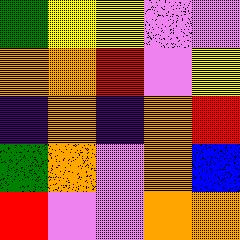[["green", "yellow", "yellow", "violet", "violet"], ["orange", "orange", "red", "violet", "yellow"], ["indigo", "orange", "indigo", "orange", "red"], ["green", "orange", "violet", "orange", "blue"], ["red", "violet", "violet", "orange", "orange"]]